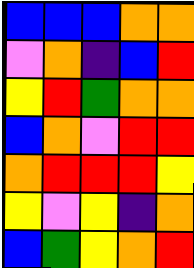[["blue", "blue", "blue", "orange", "orange"], ["violet", "orange", "indigo", "blue", "red"], ["yellow", "red", "green", "orange", "orange"], ["blue", "orange", "violet", "red", "red"], ["orange", "red", "red", "red", "yellow"], ["yellow", "violet", "yellow", "indigo", "orange"], ["blue", "green", "yellow", "orange", "red"]]